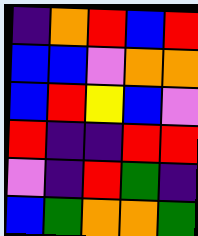[["indigo", "orange", "red", "blue", "red"], ["blue", "blue", "violet", "orange", "orange"], ["blue", "red", "yellow", "blue", "violet"], ["red", "indigo", "indigo", "red", "red"], ["violet", "indigo", "red", "green", "indigo"], ["blue", "green", "orange", "orange", "green"]]